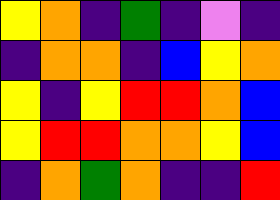[["yellow", "orange", "indigo", "green", "indigo", "violet", "indigo"], ["indigo", "orange", "orange", "indigo", "blue", "yellow", "orange"], ["yellow", "indigo", "yellow", "red", "red", "orange", "blue"], ["yellow", "red", "red", "orange", "orange", "yellow", "blue"], ["indigo", "orange", "green", "orange", "indigo", "indigo", "red"]]